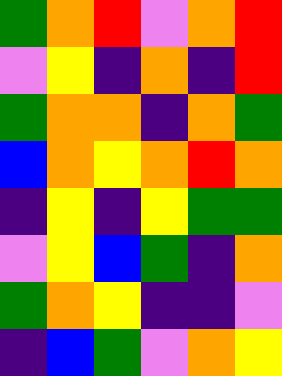[["green", "orange", "red", "violet", "orange", "red"], ["violet", "yellow", "indigo", "orange", "indigo", "red"], ["green", "orange", "orange", "indigo", "orange", "green"], ["blue", "orange", "yellow", "orange", "red", "orange"], ["indigo", "yellow", "indigo", "yellow", "green", "green"], ["violet", "yellow", "blue", "green", "indigo", "orange"], ["green", "orange", "yellow", "indigo", "indigo", "violet"], ["indigo", "blue", "green", "violet", "orange", "yellow"]]